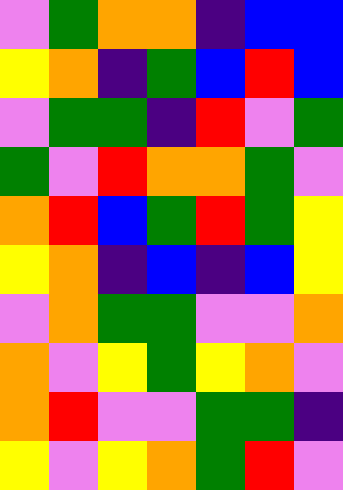[["violet", "green", "orange", "orange", "indigo", "blue", "blue"], ["yellow", "orange", "indigo", "green", "blue", "red", "blue"], ["violet", "green", "green", "indigo", "red", "violet", "green"], ["green", "violet", "red", "orange", "orange", "green", "violet"], ["orange", "red", "blue", "green", "red", "green", "yellow"], ["yellow", "orange", "indigo", "blue", "indigo", "blue", "yellow"], ["violet", "orange", "green", "green", "violet", "violet", "orange"], ["orange", "violet", "yellow", "green", "yellow", "orange", "violet"], ["orange", "red", "violet", "violet", "green", "green", "indigo"], ["yellow", "violet", "yellow", "orange", "green", "red", "violet"]]